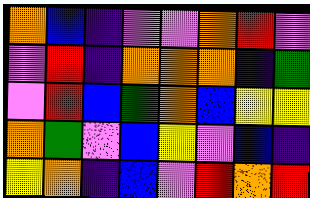[["orange", "blue", "indigo", "violet", "violet", "orange", "red", "violet"], ["violet", "red", "indigo", "orange", "orange", "orange", "indigo", "green"], ["violet", "red", "blue", "green", "orange", "blue", "yellow", "yellow"], ["orange", "green", "violet", "blue", "yellow", "violet", "blue", "indigo"], ["yellow", "orange", "indigo", "blue", "violet", "red", "orange", "red"]]